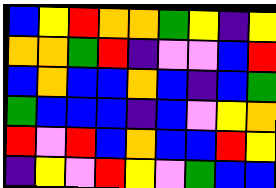[["blue", "yellow", "red", "orange", "orange", "green", "yellow", "indigo", "yellow"], ["orange", "orange", "green", "red", "indigo", "violet", "violet", "blue", "red"], ["blue", "orange", "blue", "blue", "orange", "blue", "indigo", "blue", "green"], ["green", "blue", "blue", "blue", "indigo", "blue", "violet", "yellow", "orange"], ["red", "violet", "red", "blue", "orange", "blue", "blue", "red", "yellow"], ["indigo", "yellow", "violet", "red", "yellow", "violet", "green", "blue", "blue"]]